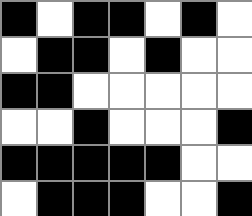[["black", "white", "black", "black", "white", "black", "white"], ["white", "black", "black", "white", "black", "white", "white"], ["black", "black", "white", "white", "white", "white", "white"], ["white", "white", "black", "white", "white", "white", "black"], ["black", "black", "black", "black", "black", "white", "white"], ["white", "black", "black", "black", "white", "white", "black"]]